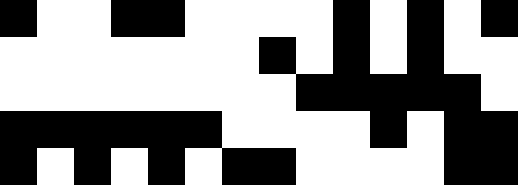[["black", "white", "white", "black", "black", "white", "white", "white", "white", "black", "white", "black", "white", "black"], ["white", "white", "white", "white", "white", "white", "white", "black", "white", "black", "white", "black", "white", "white"], ["white", "white", "white", "white", "white", "white", "white", "white", "black", "black", "black", "black", "black", "white"], ["black", "black", "black", "black", "black", "black", "white", "white", "white", "white", "black", "white", "black", "black"], ["black", "white", "black", "white", "black", "white", "black", "black", "white", "white", "white", "white", "black", "black"]]